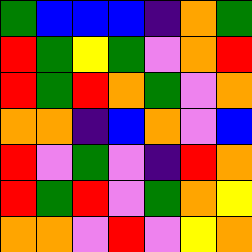[["green", "blue", "blue", "blue", "indigo", "orange", "green"], ["red", "green", "yellow", "green", "violet", "orange", "red"], ["red", "green", "red", "orange", "green", "violet", "orange"], ["orange", "orange", "indigo", "blue", "orange", "violet", "blue"], ["red", "violet", "green", "violet", "indigo", "red", "orange"], ["red", "green", "red", "violet", "green", "orange", "yellow"], ["orange", "orange", "violet", "red", "violet", "yellow", "orange"]]